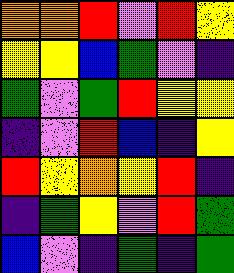[["orange", "orange", "red", "violet", "red", "yellow"], ["yellow", "yellow", "blue", "green", "violet", "indigo"], ["green", "violet", "green", "red", "yellow", "yellow"], ["indigo", "violet", "red", "blue", "indigo", "yellow"], ["red", "yellow", "orange", "yellow", "red", "indigo"], ["indigo", "green", "yellow", "violet", "red", "green"], ["blue", "violet", "indigo", "green", "indigo", "green"]]